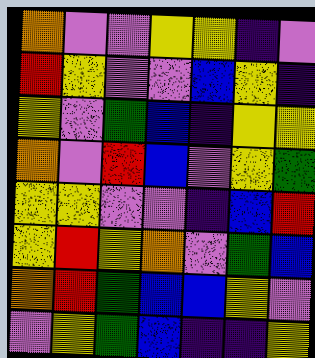[["orange", "violet", "violet", "yellow", "yellow", "indigo", "violet"], ["red", "yellow", "violet", "violet", "blue", "yellow", "indigo"], ["yellow", "violet", "green", "blue", "indigo", "yellow", "yellow"], ["orange", "violet", "red", "blue", "violet", "yellow", "green"], ["yellow", "yellow", "violet", "violet", "indigo", "blue", "red"], ["yellow", "red", "yellow", "orange", "violet", "green", "blue"], ["orange", "red", "green", "blue", "blue", "yellow", "violet"], ["violet", "yellow", "green", "blue", "indigo", "indigo", "yellow"]]